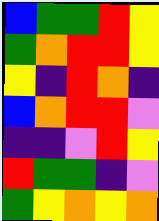[["blue", "green", "green", "red", "yellow"], ["green", "orange", "red", "red", "yellow"], ["yellow", "indigo", "red", "orange", "indigo"], ["blue", "orange", "red", "red", "violet"], ["indigo", "indigo", "violet", "red", "yellow"], ["red", "green", "green", "indigo", "violet"], ["green", "yellow", "orange", "yellow", "orange"]]